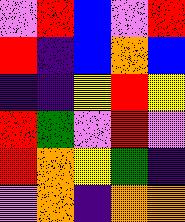[["violet", "red", "blue", "violet", "red"], ["red", "indigo", "blue", "orange", "blue"], ["indigo", "indigo", "yellow", "red", "yellow"], ["red", "green", "violet", "red", "violet"], ["red", "orange", "yellow", "green", "indigo"], ["violet", "orange", "indigo", "orange", "orange"]]